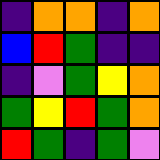[["indigo", "orange", "orange", "indigo", "orange"], ["blue", "red", "green", "indigo", "indigo"], ["indigo", "violet", "green", "yellow", "orange"], ["green", "yellow", "red", "green", "orange"], ["red", "green", "indigo", "green", "violet"]]